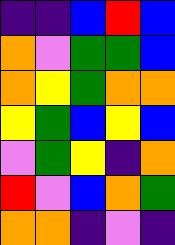[["indigo", "indigo", "blue", "red", "blue"], ["orange", "violet", "green", "green", "blue"], ["orange", "yellow", "green", "orange", "orange"], ["yellow", "green", "blue", "yellow", "blue"], ["violet", "green", "yellow", "indigo", "orange"], ["red", "violet", "blue", "orange", "green"], ["orange", "orange", "indigo", "violet", "indigo"]]